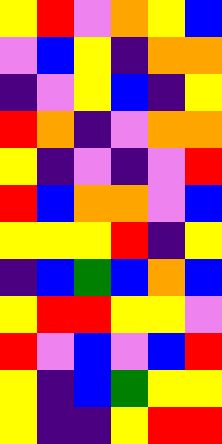[["yellow", "red", "violet", "orange", "yellow", "blue"], ["violet", "blue", "yellow", "indigo", "orange", "orange"], ["indigo", "violet", "yellow", "blue", "indigo", "yellow"], ["red", "orange", "indigo", "violet", "orange", "orange"], ["yellow", "indigo", "violet", "indigo", "violet", "red"], ["red", "blue", "orange", "orange", "violet", "blue"], ["yellow", "yellow", "yellow", "red", "indigo", "yellow"], ["indigo", "blue", "green", "blue", "orange", "blue"], ["yellow", "red", "red", "yellow", "yellow", "violet"], ["red", "violet", "blue", "violet", "blue", "red"], ["yellow", "indigo", "blue", "green", "yellow", "yellow"], ["yellow", "indigo", "indigo", "yellow", "red", "red"]]